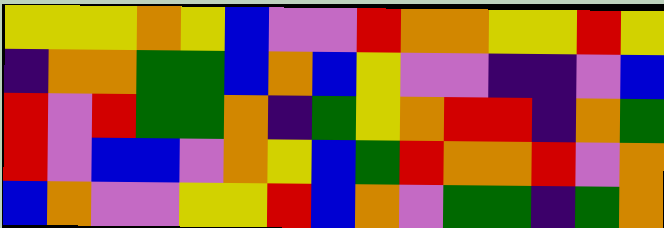[["yellow", "yellow", "yellow", "orange", "yellow", "blue", "violet", "violet", "red", "orange", "orange", "yellow", "yellow", "red", "yellow"], ["indigo", "orange", "orange", "green", "green", "blue", "orange", "blue", "yellow", "violet", "violet", "indigo", "indigo", "violet", "blue"], ["red", "violet", "red", "green", "green", "orange", "indigo", "green", "yellow", "orange", "red", "red", "indigo", "orange", "green"], ["red", "violet", "blue", "blue", "violet", "orange", "yellow", "blue", "green", "red", "orange", "orange", "red", "violet", "orange"], ["blue", "orange", "violet", "violet", "yellow", "yellow", "red", "blue", "orange", "violet", "green", "green", "indigo", "green", "orange"]]